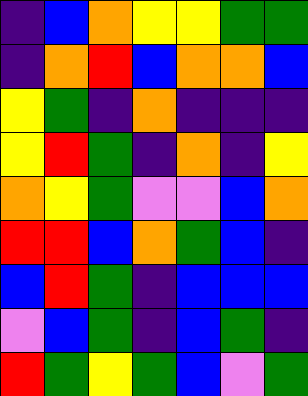[["indigo", "blue", "orange", "yellow", "yellow", "green", "green"], ["indigo", "orange", "red", "blue", "orange", "orange", "blue"], ["yellow", "green", "indigo", "orange", "indigo", "indigo", "indigo"], ["yellow", "red", "green", "indigo", "orange", "indigo", "yellow"], ["orange", "yellow", "green", "violet", "violet", "blue", "orange"], ["red", "red", "blue", "orange", "green", "blue", "indigo"], ["blue", "red", "green", "indigo", "blue", "blue", "blue"], ["violet", "blue", "green", "indigo", "blue", "green", "indigo"], ["red", "green", "yellow", "green", "blue", "violet", "green"]]